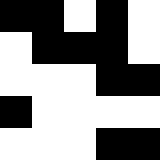[["black", "black", "white", "black", "white"], ["white", "black", "black", "black", "white"], ["white", "white", "white", "black", "black"], ["black", "white", "white", "white", "white"], ["white", "white", "white", "black", "black"]]